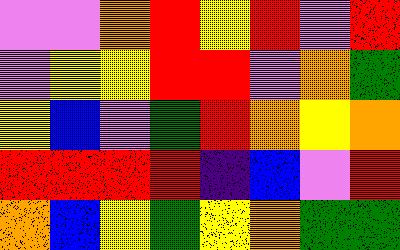[["violet", "violet", "orange", "red", "yellow", "red", "violet", "red"], ["violet", "yellow", "yellow", "red", "red", "violet", "orange", "green"], ["yellow", "blue", "violet", "green", "red", "orange", "yellow", "orange"], ["red", "red", "red", "red", "indigo", "blue", "violet", "red"], ["orange", "blue", "yellow", "green", "yellow", "orange", "green", "green"]]